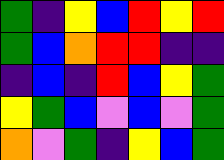[["green", "indigo", "yellow", "blue", "red", "yellow", "red"], ["green", "blue", "orange", "red", "red", "indigo", "indigo"], ["indigo", "blue", "indigo", "red", "blue", "yellow", "green"], ["yellow", "green", "blue", "violet", "blue", "violet", "green"], ["orange", "violet", "green", "indigo", "yellow", "blue", "green"]]